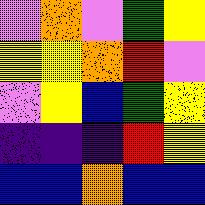[["violet", "orange", "violet", "green", "yellow"], ["yellow", "yellow", "orange", "red", "violet"], ["violet", "yellow", "blue", "green", "yellow"], ["indigo", "indigo", "indigo", "red", "yellow"], ["blue", "blue", "orange", "blue", "blue"]]